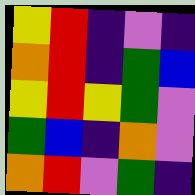[["yellow", "red", "indigo", "violet", "indigo"], ["orange", "red", "indigo", "green", "blue"], ["yellow", "red", "yellow", "green", "violet"], ["green", "blue", "indigo", "orange", "violet"], ["orange", "red", "violet", "green", "indigo"]]